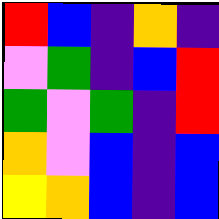[["red", "blue", "indigo", "orange", "indigo"], ["violet", "green", "indigo", "blue", "red"], ["green", "violet", "green", "indigo", "red"], ["orange", "violet", "blue", "indigo", "blue"], ["yellow", "orange", "blue", "indigo", "blue"]]